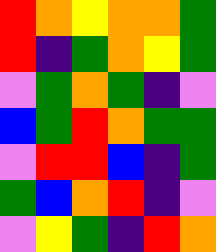[["red", "orange", "yellow", "orange", "orange", "green"], ["red", "indigo", "green", "orange", "yellow", "green"], ["violet", "green", "orange", "green", "indigo", "violet"], ["blue", "green", "red", "orange", "green", "green"], ["violet", "red", "red", "blue", "indigo", "green"], ["green", "blue", "orange", "red", "indigo", "violet"], ["violet", "yellow", "green", "indigo", "red", "orange"]]